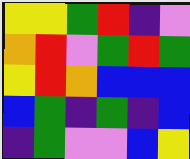[["yellow", "yellow", "green", "red", "indigo", "violet"], ["orange", "red", "violet", "green", "red", "green"], ["yellow", "red", "orange", "blue", "blue", "blue"], ["blue", "green", "indigo", "green", "indigo", "blue"], ["indigo", "green", "violet", "violet", "blue", "yellow"]]